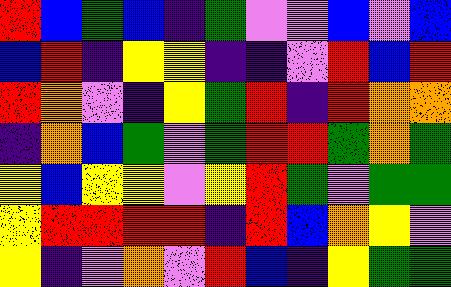[["red", "blue", "green", "blue", "indigo", "green", "violet", "violet", "blue", "violet", "blue"], ["blue", "red", "indigo", "yellow", "yellow", "indigo", "indigo", "violet", "red", "blue", "red"], ["red", "orange", "violet", "indigo", "yellow", "green", "red", "indigo", "red", "orange", "orange"], ["indigo", "orange", "blue", "green", "violet", "green", "red", "red", "green", "orange", "green"], ["yellow", "blue", "yellow", "yellow", "violet", "yellow", "red", "green", "violet", "green", "green"], ["yellow", "red", "red", "red", "red", "indigo", "red", "blue", "orange", "yellow", "violet"], ["yellow", "indigo", "violet", "orange", "violet", "red", "blue", "indigo", "yellow", "green", "green"]]